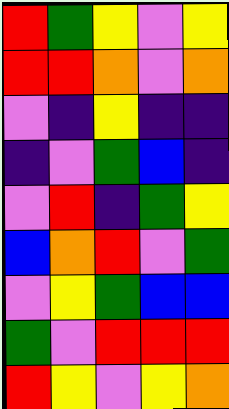[["red", "green", "yellow", "violet", "yellow"], ["red", "red", "orange", "violet", "orange"], ["violet", "indigo", "yellow", "indigo", "indigo"], ["indigo", "violet", "green", "blue", "indigo"], ["violet", "red", "indigo", "green", "yellow"], ["blue", "orange", "red", "violet", "green"], ["violet", "yellow", "green", "blue", "blue"], ["green", "violet", "red", "red", "red"], ["red", "yellow", "violet", "yellow", "orange"]]